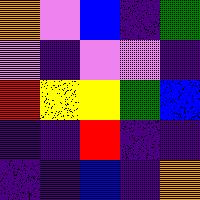[["orange", "violet", "blue", "indigo", "green"], ["violet", "indigo", "violet", "violet", "indigo"], ["red", "yellow", "yellow", "green", "blue"], ["indigo", "indigo", "red", "indigo", "indigo"], ["indigo", "indigo", "blue", "indigo", "orange"]]